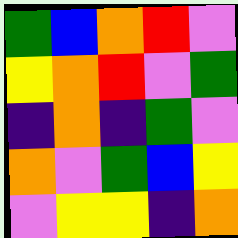[["green", "blue", "orange", "red", "violet"], ["yellow", "orange", "red", "violet", "green"], ["indigo", "orange", "indigo", "green", "violet"], ["orange", "violet", "green", "blue", "yellow"], ["violet", "yellow", "yellow", "indigo", "orange"]]